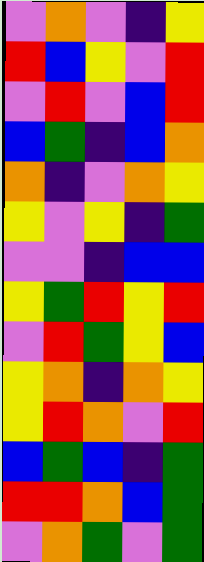[["violet", "orange", "violet", "indigo", "yellow"], ["red", "blue", "yellow", "violet", "red"], ["violet", "red", "violet", "blue", "red"], ["blue", "green", "indigo", "blue", "orange"], ["orange", "indigo", "violet", "orange", "yellow"], ["yellow", "violet", "yellow", "indigo", "green"], ["violet", "violet", "indigo", "blue", "blue"], ["yellow", "green", "red", "yellow", "red"], ["violet", "red", "green", "yellow", "blue"], ["yellow", "orange", "indigo", "orange", "yellow"], ["yellow", "red", "orange", "violet", "red"], ["blue", "green", "blue", "indigo", "green"], ["red", "red", "orange", "blue", "green"], ["violet", "orange", "green", "violet", "green"]]